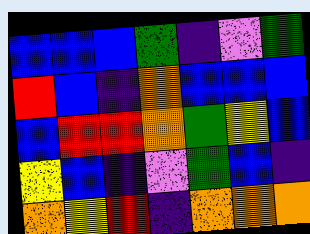[["blue", "blue", "blue", "green", "indigo", "violet", "green"], ["red", "blue", "indigo", "orange", "blue", "blue", "blue"], ["blue", "red", "red", "orange", "green", "yellow", "blue"], ["yellow", "blue", "indigo", "violet", "green", "blue", "indigo"], ["orange", "yellow", "red", "indigo", "orange", "orange", "orange"]]